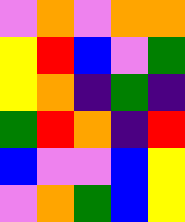[["violet", "orange", "violet", "orange", "orange"], ["yellow", "red", "blue", "violet", "green"], ["yellow", "orange", "indigo", "green", "indigo"], ["green", "red", "orange", "indigo", "red"], ["blue", "violet", "violet", "blue", "yellow"], ["violet", "orange", "green", "blue", "yellow"]]